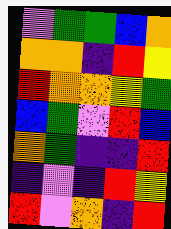[["violet", "green", "green", "blue", "orange"], ["orange", "orange", "indigo", "red", "yellow"], ["red", "orange", "orange", "yellow", "green"], ["blue", "green", "violet", "red", "blue"], ["orange", "green", "indigo", "indigo", "red"], ["indigo", "violet", "indigo", "red", "yellow"], ["red", "violet", "orange", "indigo", "red"]]